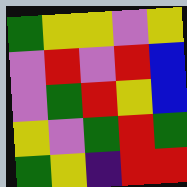[["green", "yellow", "yellow", "violet", "yellow"], ["violet", "red", "violet", "red", "blue"], ["violet", "green", "red", "yellow", "blue"], ["yellow", "violet", "green", "red", "green"], ["green", "yellow", "indigo", "red", "red"]]